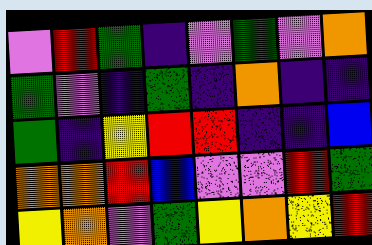[["violet", "red", "green", "indigo", "violet", "green", "violet", "orange"], ["green", "violet", "indigo", "green", "indigo", "orange", "indigo", "indigo"], ["green", "indigo", "yellow", "red", "red", "indigo", "indigo", "blue"], ["orange", "orange", "red", "blue", "violet", "violet", "red", "green"], ["yellow", "orange", "violet", "green", "yellow", "orange", "yellow", "red"]]